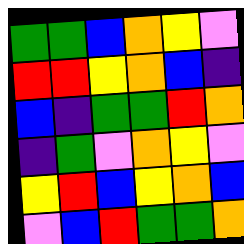[["green", "green", "blue", "orange", "yellow", "violet"], ["red", "red", "yellow", "orange", "blue", "indigo"], ["blue", "indigo", "green", "green", "red", "orange"], ["indigo", "green", "violet", "orange", "yellow", "violet"], ["yellow", "red", "blue", "yellow", "orange", "blue"], ["violet", "blue", "red", "green", "green", "orange"]]